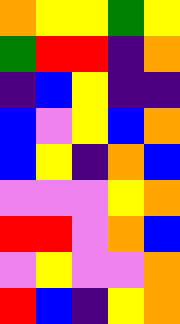[["orange", "yellow", "yellow", "green", "yellow"], ["green", "red", "red", "indigo", "orange"], ["indigo", "blue", "yellow", "indigo", "indigo"], ["blue", "violet", "yellow", "blue", "orange"], ["blue", "yellow", "indigo", "orange", "blue"], ["violet", "violet", "violet", "yellow", "orange"], ["red", "red", "violet", "orange", "blue"], ["violet", "yellow", "violet", "violet", "orange"], ["red", "blue", "indigo", "yellow", "orange"]]